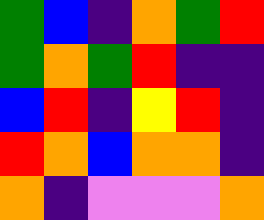[["green", "blue", "indigo", "orange", "green", "red"], ["green", "orange", "green", "red", "indigo", "indigo"], ["blue", "red", "indigo", "yellow", "red", "indigo"], ["red", "orange", "blue", "orange", "orange", "indigo"], ["orange", "indigo", "violet", "violet", "violet", "orange"]]